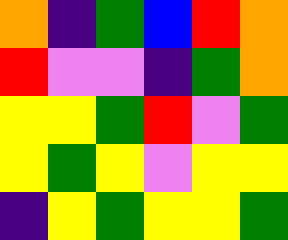[["orange", "indigo", "green", "blue", "red", "orange"], ["red", "violet", "violet", "indigo", "green", "orange"], ["yellow", "yellow", "green", "red", "violet", "green"], ["yellow", "green", "yellow", "violet", "yellow", "yellow"], ["indigo", "yellow", "green", "yellow", "yellow", "green"]]